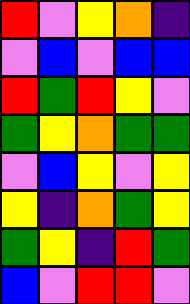[["red", "violet", "yellow", "orange", "indigo"], ["violet", "blue", "violet", "blue", "blue"], ["red", "green", "red", "yellow", "violet"], ["green", "yellow", "orange", "green", "green"], ["violet", "blue", "yellow", "violet", "yellow"], ["yellow", "indigo", "orange", "green", "yellow"], ["green", "yellow", "indigo", "red", "green"], ["blue", "violet", "red", "red", "violet"]]